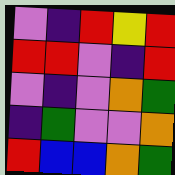[["violet", "indigo", "red", "yellow", "red"], ["red", "red", "violet", "indigo", "red"], ["violet", "indigo", "violet", "orange", "green"], ["indigo", "green", "violet", "violet", "orange"], ["red", "blue", "blue", "orange", "green"]]